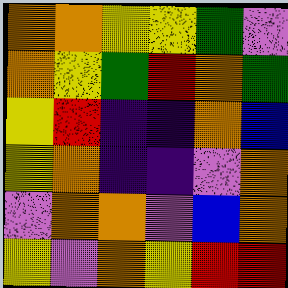[["orange", "orange", "yellow", "yellow", "green", "violet"], ["orange", "yellow", "green", "red", "orange", "green"], ["yellow", "red", "indigo", "indigo", "orange", "blue"], ["yellow", "orange", "indigo", "indigo", "violet", "orange"], ["violet", "orange", "orange", "violet", "blue", "orange"], ["yellow", "violet", "orange", "yellow", "red", "red"]]